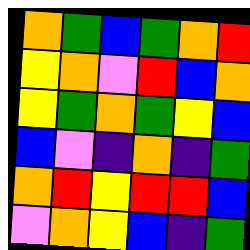[["orange", "green", "blue", "green", "orange", "red"], ["yellow", "orange", "violet", "red", "blue", "orange"], ["yellow", "green", "orange", "green", "yellow", "blue"], ["blue", "violet", "indigo", "orange", "indigo", "green"], ["orange", "red", "yellow", "red", "red", "blue"], ["violet", "orange", "yellow", "blue", "indigo", "green"]]